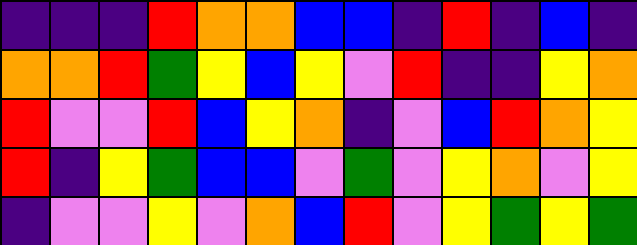[["indigo", "indigo", "indigo", "red", "orange", "orange", "blue", "blue", "indigo", "red", "indigo", "blue", "indigo"], ["orange", "orange", "red", "green", "yellow", "blue", "yellow", "violet", "red", "indigo", "indigo", "yellow", "orange"], ["red", "violet", "violet", "red", "blue", "yellow", "orange", "indigo", "violet", "blue", "red", "orange", "yellow"], ["red", "indigo", "yellow", "green", "blue", "blue", "violet", "green", "violet", "yellow", "orange", "violet", "yellow"], ["indigo", "violet", "violet", "yellow", "violet", "orange", "blue", "red", "violet", "yellow", "green", "yellow", "green"]]